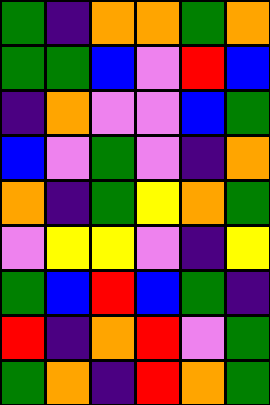[["green", "indigo", "orange", "orange", "green", "orange"], ["green", "green", "blue", "violet", "red", "blue"], ["indigo", "orange", "violet", "violet", "blue", "green"], ["blue", "violet", "green", "violet", "indigo", "orange"], ["orange", "indigo", "green", "yellow", "orange", "green"], ["violet", "yellow", "yellow", "violet", "indigo", "yellow"], ["green", "blue", "red", "blue", "green", "indigo"], ["red", "indigo", "orange", "red", "violet", "green"], ["green", "orange", "indigo", "red", "orange", "green"]]